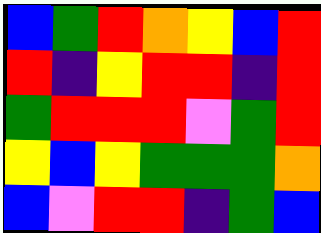[["blue", "green", "red", "orange", "yellow", "blue", "red"], ["red", "indigo", "yellow", "red", "red", "indigo", "red"], ["green", "red", "red", "red", "violet", "green", "red"], ["yellow", "blue", "yellow", "green", "green", "green", "orange"], ["blue", "violet", "red", "red", "indigo", "green", "blue"]]